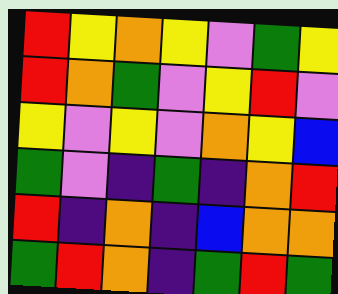[["red", "yellow", "orange", "yellow", "violet", "green", "yellow"], ["red", "orange", "green", "violet", "yellow", "red", "violet"], ["yellow", "violet", "yellow", "violet", "orange", "yellow", "blue"], ["green", "violet", "indigo", "green", "indigo", "orange", "red"], ["red", "indigo", "orange", "indigo", "blue", "orange", "orange"], ["green", "red", "orange", "indigo", "green", "red", "green"]]